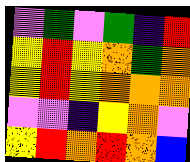[["violet", "green", "violet", "green", "indigo", "red"], ["yellow", "red", "yellow", "orange", "green", "orange"], ["yellow", "red", "yellow", "orange", "orange", "orange"], ["violet", "violet", "indigo", "yellow", "orange", "violet"], ["yellow", "red", "orange", "red", "orange", "blue"]]